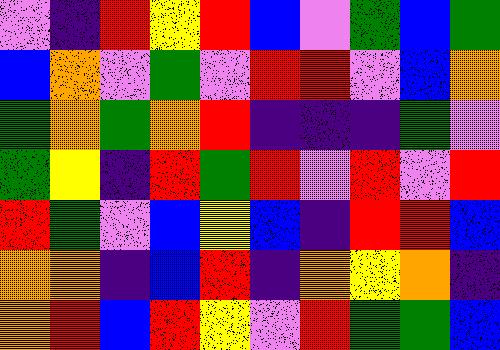[["violet", "indigo", "red", "yellow", "red", "blue", "violet", "green", "blue", "green"], ["blue", "orange", "violet", "green", "violet", "red", "red", "violet", "blue", "orange"], ["green", "orange", "green", "orange", "red", "indigo", "indigo", "indigo", "green", "violet"], ["green", "yellow", "indigo", "red", "green", "red", "violet", "red", "violet", "red"], ["red", "green", "violet", "blue", "yellow", "blue", "indigo", "red", "red", "blue"], ["orange", "orange", "indigo", "blue", "red", "indigo", "orange", "yellow", "orange", "indigo"], ["orange", "red", "blue", "red", "yellow", "violet", "red", "green", "green", "blue"]]